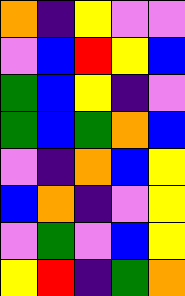[["orange", "indigo", "yellow", "violet", "violet"], ["violet", "blue", "red", "yellow", "blue"], ["green", "blue", "yellow", "indigo", "violet"], ["green", "blue", "green", "orange", "blue"], ["violet", "indigo", "orange", "blue", "yellow"], ["blue", "orange", "indigo", "violet", "yellow"], ["violet", "green", "violet", "blue", "yellow"], ["yellow", "red", "indigo", "green", "orange"]]